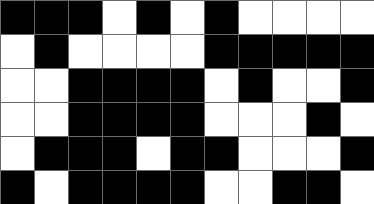[["black", "black", "black", "white", "black", "white", "black", "white", "white", "white", "white"], ["white", "black", "white", "white", "white", "white", "black", "black", "black", "black", "black"], ["white", "white", "black", "black", "black", "black", "white", "black", "white", "white", "black"], ["white", "white", "black", "black", "black", "black", "white", "white", "white", "black", "white"], ["white", "black", "black", "black", "white", "black", "black", "white", "white", "white", "black"], ["black", "white", "black", "black", "black", "black", "white", "white", "black", "black", "white"]]